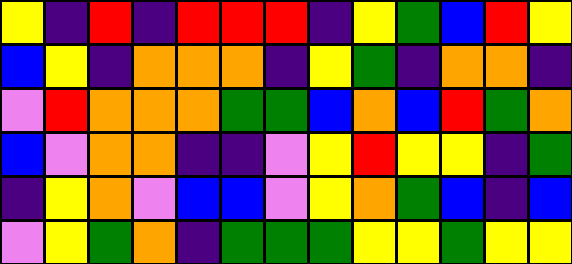[["yellow", "indigo", "red", "indigo", "red", "red", "red", "indigo", "yellow", "green", "blue", "red", "yellow"], ["blue", "yellow", "indigo", "orange", "orange", "orange", "indigo", "yellow", "green", "indigo", "orange", "orange", "indigo"], ["violet", "red", "orange", "orange", "orange", "green", "green", "blue", "orange", "blue", "red", "green", "orange"], ["blue", "violet", "orange", "orange", "indigo", "indigo", "violet", "yellow", "red", "yellow", "yellow", "indigo", "green"], ["indigo", "yellow", "orange", "violet", "blue", "blue", "violet", "yellow", "orange", "green", "blue", "indigo", "blue"], ["violet", "yellow", "green", "orange", "indigo", "green", "green", "green", "yellow", "yellow", "green", "yellow", "yellow"]]